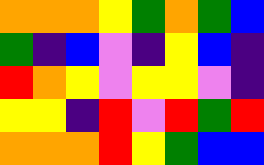[["orange", "orange", "orange", "yellow", "green", "orange", "green", "blue"], ["green", "indigo", "blue", "violet", "indigo", "yellow", "blue", "indigo"], ["red", "orange", "yellow", "violet", "yellow", "yellow", "violet", "indigo"], ["yellow", "yellow", "indigo", "red", "violet", "red", "green", "red"], ["orange", "orange", "orange", "red", "yellow", "green", "blue", "blue"]]